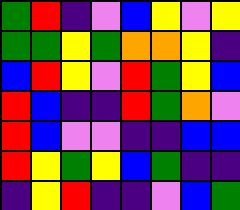[["green", "red", "indigo", "violet", "blue", "yellow", "violet", "yellow"], ["green", "green", "yellow", "green", "orange", "orange", "yellow", "indigo"], ["blue", "red", "yellow", "violet", "red", "green", "yellow", "blue"], ["red", "blue", "indigo", "indigo", "red", "green", "orange", "violet"], ["red", "blue", "violet", "violet", "indigo", "indigo", "blue", "blue"], ["red", "yellow", "green", "yellow", "blue", "green", "indigo", "indigo"], ["indigo", "yellow", "red", "indigo", "indigo", "violet", "blue", "green"]]